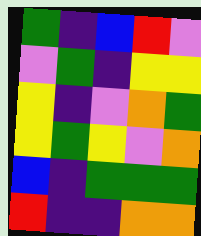[["green", "indigo", "blue", "red", "violet"], ["violet", "green", "indigo", "yellow", "yellow"], ["yellow", "indigo", "violet", "orange", "green"], ["yellow", "green", "yellow", "violet", "orange"], ["blue", "indigo", "green", "green", "green"], ["red", "indigo", "indigo", "orange", "orange"]]